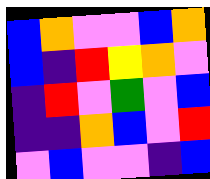[["blue", "orange", "violet", "violet", "blue", "orange"], ["blue", "indigo", "red", "yellow", "orange", "violet"], ["indigo", "red", "violet", "green", "violet", "blue"], ["indigo", "indigo", "orange", "blue", "violet", "red"], ["violet", "blue", "violet", "violet", "indigo", "blue"]]